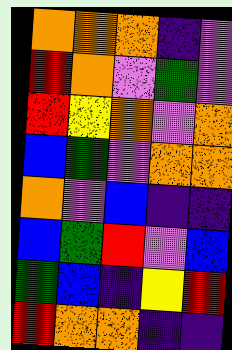[["orange", "orange", "orange", "indigo", "violet"], ["red", "orange", "violet", "green", "violet"], ["red", "yellow", "orange", "violet", "orange"], ["blue", "green", "violet", "orange", "orange"], ["orange", "violet", "blue", "indigo", "indigo"], ["blue", "green", "red", "violet", "blue"], ["green", "blue", "indigo", "yellow", "red"], ["red", "orange", "orange", "indigo", "indigo"]]